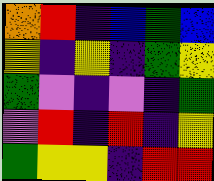[["orange", "red", "indigo", "blue", "green", "blue"], ["yellow", "indigo", "yellow", "indigo", "green", "yellow"], ["green", "violet", "indigo", "violet", "indigo", "green"], ["violet", "red", "indigo", "red", "indigo", "yellow"], ["green", "yellow", "yellow", "indigo", "red", "red"]]